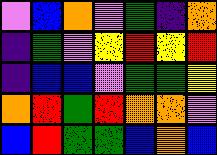[["violet", "blue", "orange", "violet", "green", "indigo", "orange"], ["indigo", "green", "violet", "yellow", "red", "yellow", "red"], ["indigo", "blue", "blue", "violet", "green", "green", "yellow"], ["orange", "red", "green", "red", "orange", "orange", "violet"], ["blue", "red", "green", "green", "blue", "orange", "blue"]]